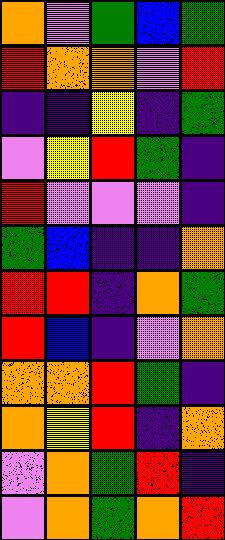[["orange", "violet", "green", "blue", "green"], ["red", "orange", "orange", "violet", "red"], ["indigo", "indigo", "yellow", "indigo", "green"], ["violet", "yellow", "red", "green", "indigo"], ["red", "violet", "violet", "violet", "indigo"], ["green", "blue", "indigo", "indigo", "orange"], ["red", "red", "indigo", "orange", "green"], ["red", "blue", "indigo", "violet", "orange"], ["orange", "orange", "red", "green", "indigo"], ["orange", "yellow", "red", "indigo", "orange"], ["violet", "orange", "green", "red", "indigo"], ["violet", "orange", "green", "orange", "red"]]